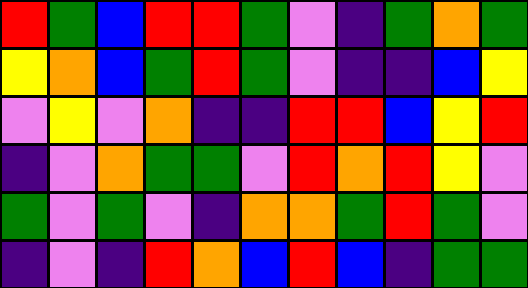[["red", "green", "blue", "red", "red", "green", "violet", "indigo", "green", "orange", "green"], ["yellow", "orange", "blue", "green", "red", "green", "violet", "indigo", "indigo", "blue", "yellow"], ["violet", "yellow", "violet", "orange", "indigo", "indigo", "red", "red", "blue", "yellow", "red"], ["indigo", "violet", "orange", "green", "green", "violet", "red", "orange", "red", "yellow", "violet"], ["green", "violet", "green", "violet", "indigo", "orange", "orange", "green", "red", "green", "violet"], ["indigo", "violet", "indigo", "red", "orange", "blue", "red", "blue", "indigo", "green", "green"]]